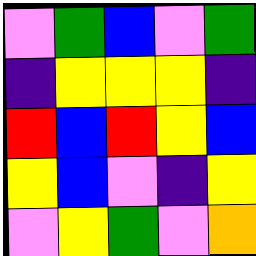[["violet", "green", "blue", "violet", "green"], ["indigo", "yellow", "yellow", "yellow", "indigo"], ["red", "blue", "red", "yellow", "blue"], ["yellow", "blue", "violet", "indigo", "yellow"], ["violet", "yellow", "green", "violet", "orange"]]